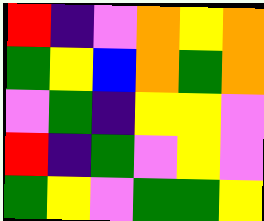[["red", "indigo", "violet", "orange", "yellow", "orange"], ["green", "yellow", "blue", "orange", "green", "orange"], ["violet", "green", "indigo", "yellow", "yellow", "violet"], ["red", "indigo", "green", "violet", "yellow", "violet"], ["green", "yellow", "violet", "green", "green", "yellow"]]